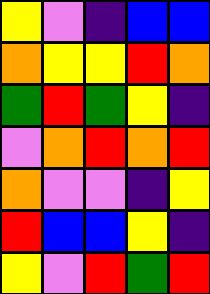[["yellow", "violet", "indigo", "blue", "blue"], ["orange", "yellow", "yellow", "red", "orange"], ["green", "red", "green", "yellow", "indigo"], ["violet", "orange", "red", "orange", "red"], ["orange", "violet", "violet", "indigo", "yellow"], ["red", "blue", "blue", "yellow", "indigo"], ["yellow", "violet", "red", "green", "red"]]